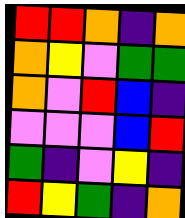[["red", "red", "orange", "indigo", "orange"], ["orange", "yellow", "violet", "green", "green"], ["orange", "violet", "red", "blue", "indigo"], ["violet", "violet", "violet", "blue", "red"], ["green", "indigo", "violet", "yellow", "indigo"], ["red", "yellow", "green", "indigo", "orange"]]